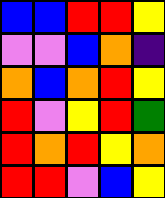[["blue", "blue", "red", "red", "yellow"], ["violet", "violet", "blue", "orange", "indigo"], ["orange", "blue", "orange", "red", "yellow"], ["red", "violet", "yellow", "red", "green"], ["red", "orange", "red", "yellow", "orange"], ["red", "red", "violet", "blue", "yellow"]]